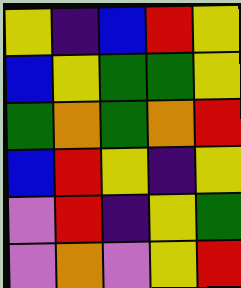[["yellow", "indigo", "blue", "red", "yellow"], ["blue", "yellow", "green", "green", "yellow"], ["green", "orange", "green", "orange", "red"], ["blue", "red", "yellow", "indigo", "yellow"], ["violet", "red", "indigo", "yellow", "green"], ["violet", "orange", "violet", "yellow", "red"]]